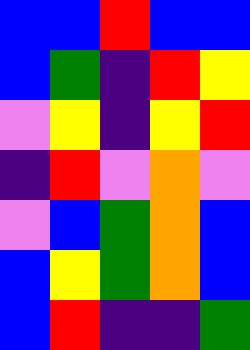[["blue", "blue", "red", "blue", "blue"], ["blue", "green", "indigo", "red", "yellow"], ["violet", "yellow", "indigo", "yellow", "red"], ["indigo", "red", "violet", "orange", "violet"], ["violet", "blue", "green", "orange", "blue"], ["blue", "yellow", "green", "orange", "blue"], ["blue", "red", "indigo", "indigo", "green"]]